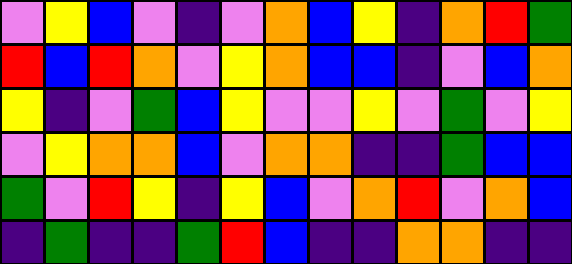[["violet", "yellow", "blue", "violet", "indigo", "violet", "orange", "blue", "yellow", "indigo", "orange", "red", "green"], ["red", "blue", "red", "orange", "violet", "yellow", "orange", "blue", "blue", "indigo", "violet", "blue", "orange"], ["yellow", "indigo", "violet", "green", "blue", "yellow", "violet", "violet", "yellow", "violet", "green", "violet", "yellow"], ["violet", "yellow", "orange", "orange", "blue", "violet", "orange", "orange", "indigo", "indigo", "green", "blue", "blue"], ["green", "violet", "red", "yellow", "indigo", "yellow", "blue", "violet", "orange", "red", "violet", "orange", "blue"], ["indigo", "green", "indigo", "indigo", "green", "red", "blue", "indigo", "indigo", "orange", "orange", "indigo", "indigo"]]